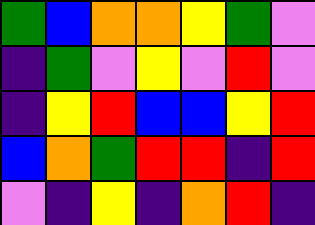[["green", "blue", "orange", "orange", "yellow", "green", "violet"], ["indigo", "green", "violet", "yellow", "violet", "red", "violet"], ["indigo", "yellow", "red", "blue", "blue", "yellow", "red"], ["blue", "orange", "green", "red", "red", "indigo", "red"], ["violet", "indigo", "yellow", "indigo", "orange", "red", "indigo"]]